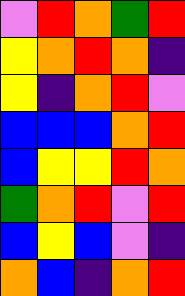[["violet", "red", "orange", "green", "red"], ["yellow", "orange", "red", "orange", "indigo"], ["yellow", "indigo", "orange", "red", "violet"], ["blue", "blue", "blue", "orange", "red"], ["blue", "yellow", "yellow", "red", "orange"], ["green", "orange", "red", "violet", "red"], ["blue", "yellow", "blue", "violet", "indigo"], ["orange", "blue", "indigo", "orange", "red"]]